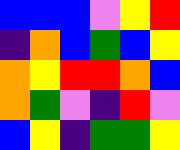[["blue", "blue", "blue", "violet", "yellow", "red"], ["indigo", "orange", "blue", "green", "blue", "yellow"], ["orange", "yellow", "red", "red", "orange", "blue"], ["orange", "green", "violet", "indigo", "red", "violet"], ["blue", "yellow", "indigo", "green", "green", "yellow"]]